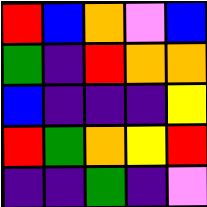[["red", "blue", "orange", "violet", "blue"], ["green", "indigo", "red", "orange", "orange"], ["blue", "indigo", "indigo", "indigo", "yellow"], ["red", "green", "orange", "yellow", "red"], ["indigo", "indigo", "green", "indigo", "violet"]]